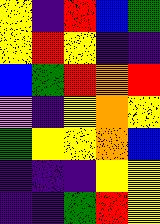[["yellow", "indigo", "red", "blue", "green"], ["yellow", "red", "yellow", "indigo", "indigo"], ["blue", "green", "red", "orange", "red"], ["violet", "indigo", "yellow", "orange", "yellow"], ["green", "yellow", "yellow", "orange", "blue"], ["indigo", "indigo", "indigo", "yellow", "yellow"], ["indigo", "indigo", "green", "red", "yellow"]]